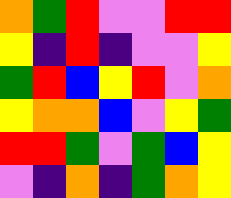[["orange", "green", "red", "violet", "violet", "red", "red"], ["yellow", "indigo", "red", "indigo", "violet", "violet", "yellow"], ["green", "red", "blue", "yellow", "red", "violet", "orange"], ["yellow", "orange", "orange", "blue", "violet", "yellow", "green"], ["red", "red", "green", "violet", "green", "blue", "yellow"], ["violet", "indigo", "orange", "indigo", "green", "orange", "yellow"]]